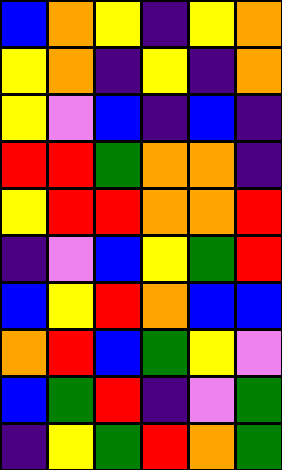[["blue", "orange", "yellow", "indigo", "yellow", "orange"], ["yellow", "orange", "indigo", "yellow", "indigo", "orange"], ["yellow", "violet", "blue", "indigo", "blue", "indigo"], ["red", "red", "green", "orange", "orange", "indigo"], ["yellow", "red", "red", "orange", "orange", "red"], ["indigo", "violet", "blue", "yellow", "green", "red"], ["blue", "yellow", "red", "orange", "blue", "blue"], ["orange", "red", "blue", "green", "yellow", "violet"], ["blue", "green", "red", "indigo", "violet", "green"], ["indigo", "yellow", "green", "red", "orange", "green"]]